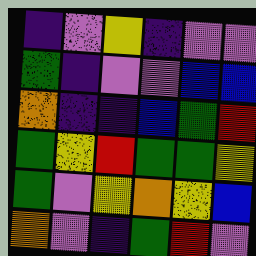[["indigo", "violet", "yellow", "indigo", "violet", "violet"], ["green", "indigo", "violet", "violet", "blue", "blue"], ["orange", "indigo", "indigo", "blue", "green", "red"], ["green", "yellow", "red", "green", "green", "yellow"], ["green", "violet", "yellow", "orange", "yellow", "blue"], ["orange", "violet", "indigo", "green", "red", "violet"]]